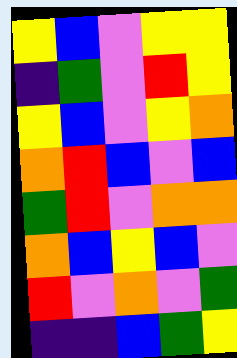[["yellow", "blue", "violet", "yellow", "yellow"], ["indigo", "green", "violet", "red", "yellow"], ["yellow", "blue", "violet", "yellow", "orange"], ["orange", "red", "blue", "violet", "blue"], ["green", "red", "violet", "orange", "orange"], ["orange", "blue", "yellow", "blue", "violet"], ["red", "violet", "orange", "violet", "green"], ["indigo", "indigo", "blue", "green", "yellow"]]